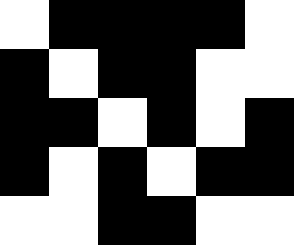[["white", "black", "black", "black", "black", "white"], ["black", "white", "black", "black", "white", "white"], ["black", "black", "white", "black", "white", "black"], ["black", "white", "black", "white", "black", "black"], ["white", "white", "black", "black", "white", "white"]]